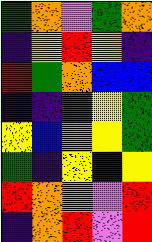[["green", "orange", "violet", "green", "orange"], ["indigo", "yellow", "red", "yellow", "indigo"], ["red", "green", "orange", "blue", "blue"], ["indigo", "indigo", "green", "yellow", "green"], ["yellow", "blue", "violet", "yellow", "green"], ["green", "indigo", "yellow", "indigo", "yellow"], ["red", "orange", "violet", "violet", "red"], ["indigo", "orange", "red", "violet", "red"]]